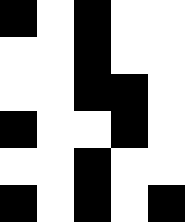[["black", "white", "black", "white", "white"], ["white", "white", "black", "white", "white"], ["white", "white", "black", "black", "white"], ["black", "white", "white", "black", "white"], ["white", "white", "black", "white", "white"], ["black", "white", "black", "white", "black"]]